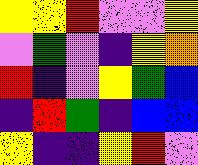[["yellow", "yellow", "red", "violet", "violet", "yellow"], ["violet", "green", "violet", "indigo", "yellow", "orange"], ["red", "indigo", "violet", "yellow", "green", "blue"], ["indigo", "red", "green", "indigo", "blue", "blue"], ["yellow", "indigo", "indigo", "yellow", "red", "violet"]]